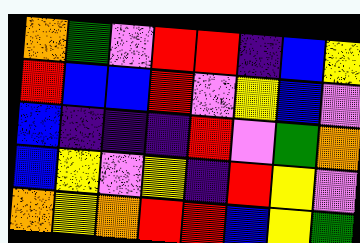[["orange", "green", "violet", "red", "red", "indigo", "blue", "yellow"], ["red", "blue", "blue", "red", "violet", "yellow", "blue", "violet"], ["blue", "indigo", "indigo", "indigo", "red", "violet", "green", "orange"], ["blue", "yellow", "violet", "yellow", "indigo", "red", "yellow", "violet"], ["orange", "yellow", "orange", "red", "red", "blue", "yellow", "green"]]